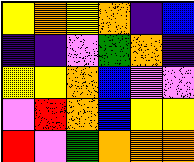[["yellow", "orange", "yellow", "orange", "indigo", "blue"], ["indigo", "indigo", "violet", "green", "orange", "indigo"], ["yellow", "yellow", "orange", "blue", "violet", "violet"], ["violet", "red", "orange", "blue", "yellow", "yellow"], ["red", "violet", "green", "orange", "orange", "orange"]]